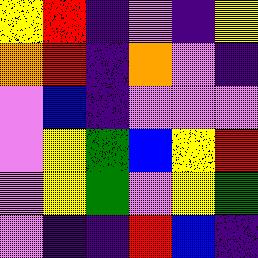[["yellow", "red", "indigo", "violet", "indigo", "yellow"], ["orange", "red", "indigo", "orange", "violet", "indigo"], ["violet", "blue", "indigo", "violet", "violet", "violet"], ["violet", "yellow", "green", "blue", "yellow", "red"], ["violet", "yellow", "green", "violet", "yellow", "green"], ["violet", "indigo", "indigo", "red", "blue", "indigo"]]